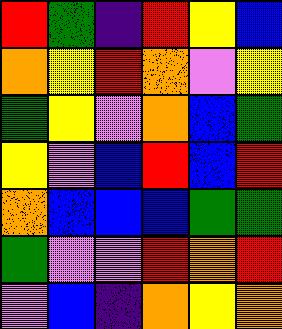[["red", "green", "indigo", "red", "yellow", "blue"], ["orange", "yellow", "red", "orange", "violet", "yellow"], ["green", "yellow", "violet", "orange", "blue", "green"], ["yellow", "violet", "blue", "red", "blue", "red"], ["orange", "blue", "blue", "blue", "green", "green"], ["green", "violet", "violet", "red", "orange", "red"], ["violet", "blue", "indigo", "orange", "yellow", "orange"]]